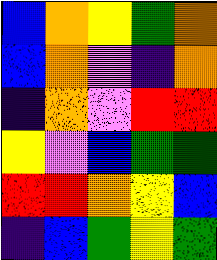[["blue", "orange", "yellow", "green", "orange"], ["blue", "orange", "violet", "indigo", "orange"], ["indigo", "orange", "violet", "red", "red"], ["yellow", "violet", "blue", "green", "green"], ["red", "red", "orange", "yellow", "blue"], ["indigo", "blue", "green", "yellow", "green"]]